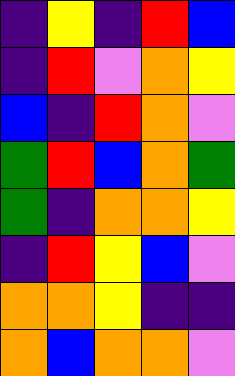[["indigo", "yellow", "indigo", "red", "blue"], ["indigo", "red", "violet", "orange", "yellow"], ["blue", "indigo", "red", "orange", "violet"], ["green", "red", "blue", "orange", "green"], ["green", "indigo", "orange", "orange", "yellow"], ["indigo", "red", "yellow", "blue", "violet"], ["orange", "orange", "yellow", "indigo", "indigo"], ["orange", "blue", "orange", "orange", "violet"]]